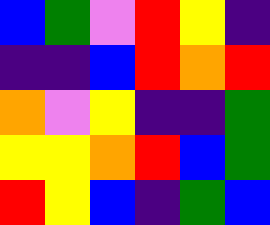[["blue", "green", "violet", "red", "yellow", "indigo"], ["indigo", "indigo", "blue", "red", "orange", "red"], ["orange", "violet", "yellow", "indigo", "indigo", "green"], ["yellow", "yellow", "orange", "red", "blue", "green"], ["red", "yellow", "blue", "indigo", "green", "blue"]]